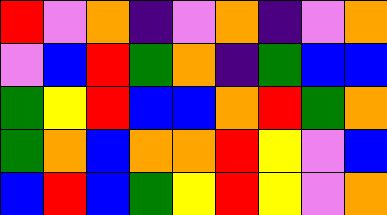[["red", "violet", "orange", "indigo", "violet", "orange", "indigo", "violet", "orange"], ["violet", "blue", "red", "green", "orange", "indigo", "green", "blue", "blue"], ["green", "yellow", "red", "blue", "blue", "orange", "red", "green", "orange"], ["green", "orange", "blue", "orange", "orange", "red", "yellow", "violet", "blue"], ["blue", "red", "blue", "green", "yellow", "red", "yellow", "violet", "orange"]]